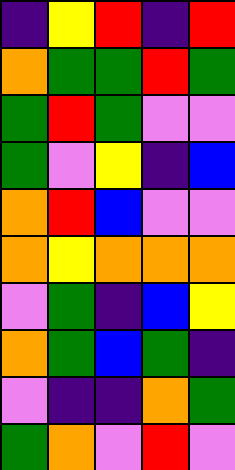[["indigo", "yellow", "red", "indigo", "red"], ["orange", "green", "green", "red", "green"], ["green", "red", "green", "violet", "violet"], ["green", "violet", "yellow", "indigo", "blue"], ["orange", "red", "blue", "violet", "violet"], ["orange", "yellow", "orange", "orange", "orange"], ["violet", "green", "indigo", "blue", "yellow"], ["orange", "green", "blue", "green", "indigo"], ["violet", "indigo", "indigo", "orange", "green"], ["green", "orange", "violet", "red", "violet"]]